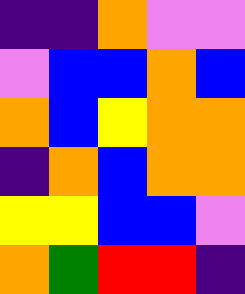[["indigo", "indigo", "orange", "violet", "violet"], ["violet", "blue", "blue", "orange", "blue"], ["orange", "blue", "yellow", "orange", "orange"], ["indigo", "orange", "blue", "orange", "orange"], ["yellow", "yellow", "blue", "blue", "violet"], ["orange", "green", "red", "red", "indigo"]]